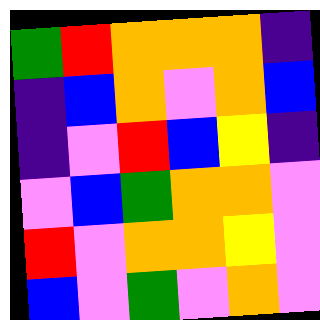[["green", "red", "orange", "orange", "orange", "indigo"], ["indigo", "blue", "orange", "violet", "orange", "blue"], ["indigo", "violet", "red", "blue", "yellow", "indigo"], ["violet", "blue", "green", "orange", "orange", "violet"], ["red", "violet", "orange", "orange", "yellow", "violet"], ["blue", "violet", "green", "violet", "orange", "violet"]]